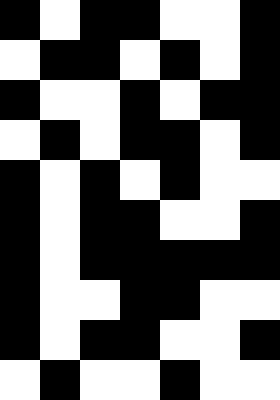[["black", "white", "black", "black", "white", "white", "black"], ["white", "black", "black", "white", "black", "white", "black"], ["black", "white", "white", "black", "white", "black", "black"], ["white", "black", "white", "black", "black", "white", "black"], ["black", "white", "black", "white", "black", "white", "white"], ["black", "white", "black", "black", "white", "white", "black"], ["black", "white", "black", "black", "black", "black", "black"], ["black", "white", "white", "black", "black", "white", "white"], ["black", "white", "black", "black", "white", "white", "black"], ["white", "black", "white", "white", "black", "white", "white"]]